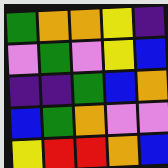[["green", "orange", "orange", "yellow", "indigo"], ["violet", "green", "violet", "yellow", "blue"], ["indigo", "indigo", "green", "blue", "orange"], ["blue", "green", "orange", "violet", "violet"], ["yellow", "red", "red", "orange", "blue"]]